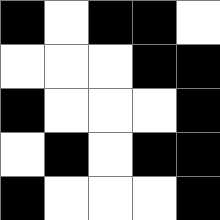[["black", "white", "black", "black", "white"], ["white", "white", "white", "black", "black"], ["black", "white", "white", "white", "black"], ["white", "black", "white", "black", "black"], ["black", "white", "white", "white", "black"]]